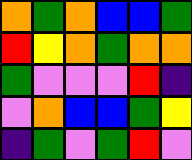[["orange", "green", "orange", "blue", "blue", "green"], ["red", "yellow", "orange", "green", "orange", "orange"], ["green", "violet", "violet", "violet", "red", "indigo"], ["violet", "orange", "blue", "blue", "green", "yellow"], ["indigo", "green", "violet", "green", "red", "violet"]]